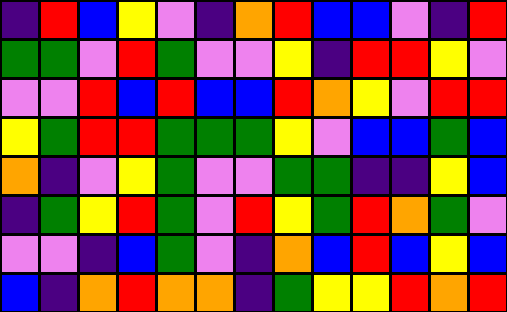[["indigo", "red", "blue", "yellow", "violet", "indigo", "orange", "red", "blue", "blue", "violet", "indigo", "red"], ["green", "green", "violet", "red", "green", "violet", "violet", "yellow", "indigo", "red", "red", "yellow", "violet"], ["violet", "violet", "red", "blue", "red", "blue", "blue", "red", "orange", "yellow", "violet", "red", "red"], ["yellow", "green", "red", "red", "green", "green", "green", "yellow", "violet", "blue", "blue", "green", "blue"], ["orange", "indigo", "violet", "yellow", "green", "violet", "violet", "green", "green", "indigo", "indigo", "yellow", "blue"], ["indigo", "green", "yellow", "red", "green", "violet", "red", "yellow", "green", "red", "orange", "green", "violet"], ["violet", "violet", "indigo", "blue", "green", "violet", "indigo", "orange", "blue", "red", "blue", "yellow", "blue"], ["blue", "indigo", "orange", "red", "orange", "orange", "indigo", "green", "yellow", "yellow", "red", "orange", "red"]]